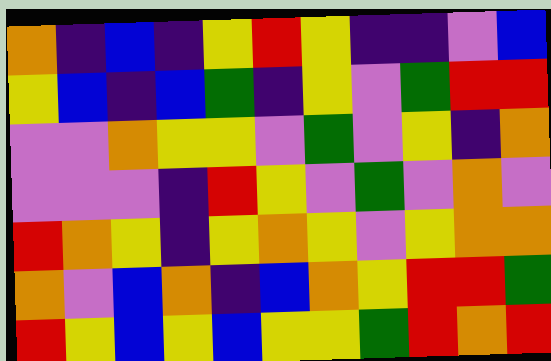[["orange", "indigo", "blue", "indigo", "yellow", "red", "yellow", "indigo", "indigo", "violet", "blue"], ["yellow", "blue", "indigo", "blue", "green", "indigo", "yellow", "violet", "green", "red", "red"], ["violet", "violet", "orange", "yellow", "yellow", "violet", "green", "violet", "yellow", "indigo", "orange"], ["violet", "violet", "violet", "indigo", "red", "yellow", "violet", "green", "violet", "orange", "violet"], ["red", "orange", "yellow", "indigo", "yellow", "orange", "yellow", "violet", "yellow", "orange", "orange"], ["orange", "violet", "blue", "orange", "indigo", "blue", "orange", "yellow", "red", "red", "green"], ["red", "yellow", "blue", "yellow", "blue", "yellow", "yellow", "green", "red", "orange", "red"]]